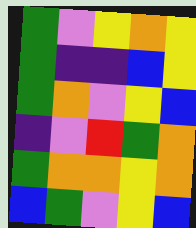[["green", "violet", "yellow", "orange", "yellow"], ["green", "indigo", "indigo", "blue", "yellow"], ["green", "orange", "violet", "yellow", "blue"], ["indigo", "violet", "red", "green", "orange"], ["green", "orange", "orange", "yellow", "orange"], ["blue", "green", "violet", "yellow", "blue"]]